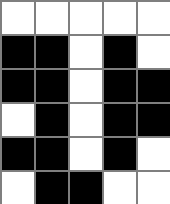[["white", "white", "white", "white", "white"], ["black", "black", "white", "black", "white"], ["black", "black", "white", "black", "black"], ["white", "black", "white", "black", "black"], ["black", "black", "white", "black", "white"], ["white", "black", "black", "white", "white"]]